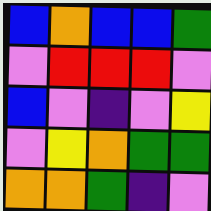[["blue", "orange", "blue", "blue", "green"], ["violet", "red", "red", "red", "violet"], ["blue", "violet", "indigo", "violet", "yellow"], ["violet", "yellow", "orange", "green", "green"], ["orange", "orange", "green", "indigo", "violet"]]